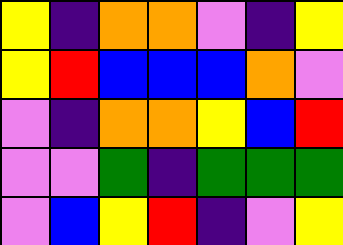[["yellow", "indigo", "orange", "orange", "violet", "indigo", "yellow"], ["yellow", "red", "blue", "blue", "blue", "orange", "violet"], ["violet", "indigo", "orange", "orange", "yellow", "blue", "red"], ["violet", "violet", "green", "indigo", "green", "green", "green"], ["violet", "blue", "yellow", "red", "indigo", "violet", "yellow"]]